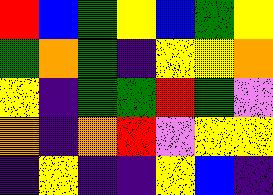[["red", "blue", "green", "yellow", "blue", "green", "yellow"], ["green", "orange", "green", "indigo", "yellow", "yellow", "orange"], ["yellow", "indigo", "green", "green", "red", "green", "violet"], ["orange", "indigo", "orange", "red", "violet", "yellow", "yellow"], ["indigo", "yellow", "indigo", "indigo", "yellow", "blue", "indigo"]]